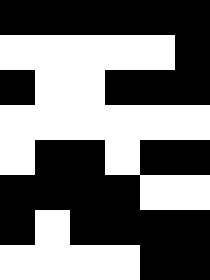[["black", "black", "black", "black", "black", "black"], ["white", "white", "white", "white", "white", "black"], ["black", "white", "white", "black", "black", "black"], ["white", "white", "white", "white", "white", "white"], ["white", "black", "black", "white", "black", "black"], ["black", "black", "black", "black", "white", "white"], ["black", "white", "black", "black", "black", "black"], ["white", "white", "white", "white", "black", "black"]]